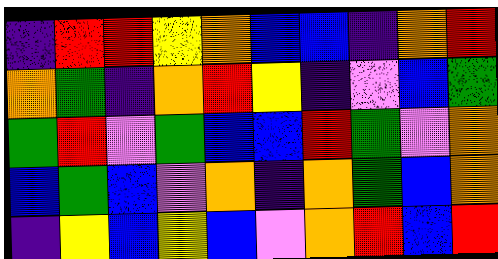[["indigo", "red", "red", "yellow", "orange", "blue", "blue", "indigo", "orange", "red"], ["orange", "green", "indigo", "orange", "red", "yellow", "indigo", "violet", "blue", "green"], ["green", "red", "violet", "green", "blue", "blue", "red", "green", "violet", "orange"], ["blue", "green", "blue", "violet", "orange", "indigo", "orange", "green", "blue", "orange"], ["indigo", "yellow", "blue", "yellow", "blue", "violet", "orange", "red", "blue", "red"]]